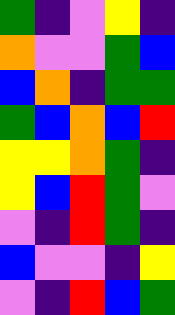[["green", "indigo", "violet", "yellow", "indigo"], ["orange", "violet", "violet", "green", "blue"], ["blue", "orange", "indigo", "green", "green"], ["green", "blue", "orange", "blue", "red"], ["yellow", "yellow", "orange", "green", "indigo"], ["yellow", "blue", "red", "green", "violet"], ["violet", "indigo", "red", "green", "indigo"], ["blue", "violet", "violet", "indigo", "yellow"], ["violet", "indigo", "red", "blue", "green"]]